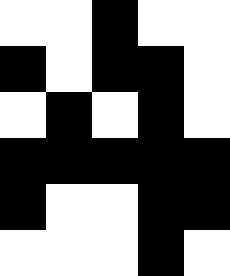[["white", "white", "black", "white", "white"], ["black", "white", "black", "black", "white"], ["white", "black", "white", "black", "white"], ["black", "black", "black", "black", "black"], ["black", "white", "white", "black", "black"], ["white", "white", "white", "black", "white"]]